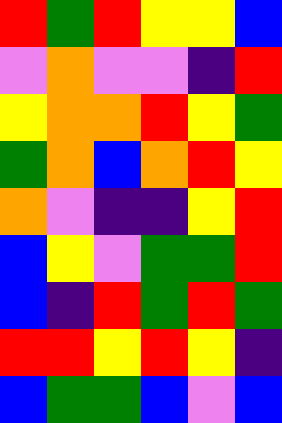[["red", "green", "red", "yellow", "yellow", "blue"], ["violet", "orange", "violet", "violet", "indigo", "red"], ["yellow", "orange", "orange", "red", "yellow", "green"], ["green", "orange", "blue", "orange", "red", "yellow"], ["orange", "violet", "indigo", "indigo", "yellow", "red"], ["blue", "yellow", "violet", "green", "green", "red"], ["blue", "indigo", "red", "green", "red", "green"], ["red", "red", "yellow", "red", "yellow", "indigo"], ["blue", "green", "green", "blue", "violet", "blue"]]